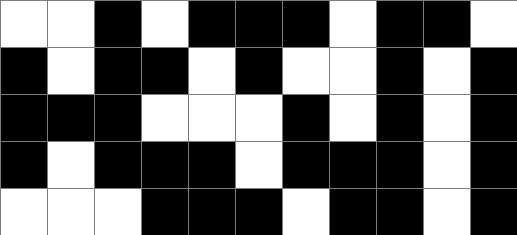[["white", "white", "black", "white", "black", "black", "black", "white", "black", "black", "white"], ["black", "white", "black", "black", "white", "black", "white", "white", "black", "white", "black"], ["black", "black", "black", "white", "white", "white", "black", "white", "black", "white", "black"], ["black", "white", "black", "black", "black", "white", "black", "black", "black", "white", "black"], ["white", "white", "white", "black", "black", "black", "white", "black", "black", "white", "black"]]